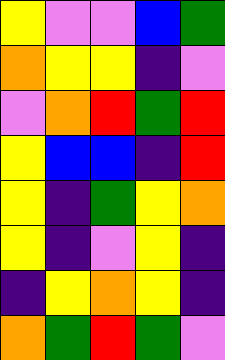[["yellow", "violet", "violet", "blue", "green"], ["orange", "yellow", "yellow", "indigo", "violet"], ["violet", "orange", "red", "green", "red"], ["yellow", "blue", "blue", "indigo", "red"], ["yellow", "indigo", "green", "yellow", "orange"], ["yellow", "indigo", "violet", "yellow", "indigo"], ["indigo", "yellow", "orange", "yellow", "indigo"], ["orange", "green", "red", "green", "violet"]]